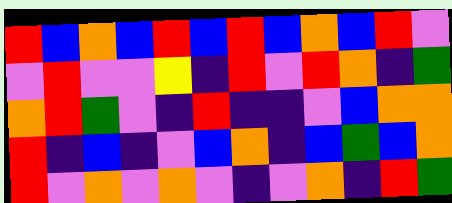[["red", "blue", "orange", "blue", "red", "blue", "red", "blue", "orange", "blue", "red", "violet"], ["violet", "red", "violet", "violet", "yellow", "indigo", "red", "violet", "red", "orange", "indigo", "green"], ["orange", "red", "green", "violet", "indigo", "red", "indigo", "indigo", "violet", "blue", "orange", "orange"], ["red", "indigo", "blue", "indigo", "violet", "blue", "orange", "indigo", "blue", "green", "blue", "orange"], ["red", "violet", "orange", "violet", "orange", "violet", "indigo", "violet", "orange", "indigo", "red", "green"]]